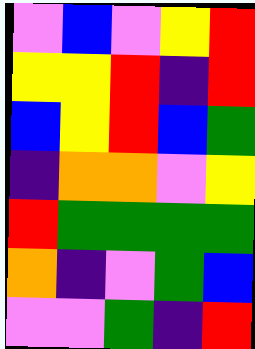[["violet", "blue", "violet", "yellow", "red"], ["yellow", "yellow", "red", "indigo", "red"], ["blue", "yellow", "red", "blue", "green"], ["indigo", "orange", "orange", "violet", "yellow"], ["red", "green", "green", "green", "green"], ["orange", "indigo", "violet", "green", "blue"], ["violet", "violet", "green", "indigo", "red"]]